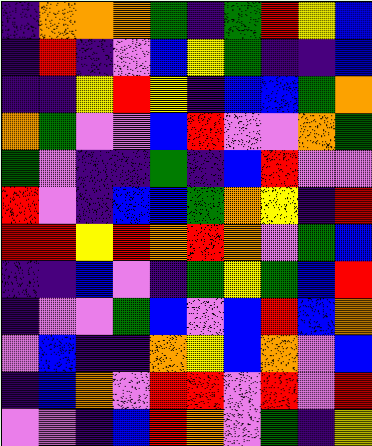[["indigo", "orange", "orange", "orange", "green", "indigo", "green", "red", "yellow", "blue"], ["indigo", "red", "indigo", "violet", "blue", "yellow", "green", "indigo", "indigo", "blue"], ["indigo", "indigo", "yellow", "red", "yellow", "indigo", "blue", "blue", "green", "orange"], ["orange", "green", "violet", "violet", "blue", "red", "violet", "violet", "orange", "green"], ["green", "violet", "indigo", "indigo", "green", "indigo", "blue", "red", "violet", "violet"], ["red", "violet", "indigo", "blue", "blue", "green", "orange", "yellow", "indigo", "red"], ["red", "red", "yellow", "red", "orange", "red", "orange", "violet", "green", "blue"], ["indigo", "indigo", "blue", "violet", "indigo", "green", "yellow", "green", "blue", "red"], ["indigo", "violet", "violet", "green", "blue", "violet", "blue", "red", "blue", "orange"], ["violet", "blue", "indigo", "indigo", "orange", "yellow", "blue", "orange", "violet", "blue"], ["indigo", "blue", "orange", "violet", "red", "red", "violet", "red", "violet", "red"], ["violet", "violet", "indigo", "blue", "red", "orange", "violet", "green", "indigo", "yellow"]]